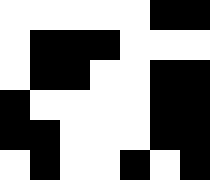[["white", "white", "white", "white", "white", "black", "black"], ["white", "black", "black", "black", "white", "white", "white"], ["white", "black", "black", "white", "white", "black", "black"], ["black", "white", "white", "white", "white", "black", "black"], ["black", "black", "white", "white", "white", "black", "black"], ["white", "black", "white", "white", "black", "white", "black"]]